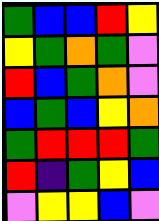[["green", "blue", "blue", "red", "yellow"], ["yellow", "green", "orange", "green", "violet"], ["red", "blue", "green", "orange", "violet"], ["blue", "green", "blue", "yellow", "orange"], ["green", "red", "red", "red", "green"], ["red", "indigo", "green", "yellow", "blue"], ["violet", "yellow", "yellow", "blue", "violet"]]